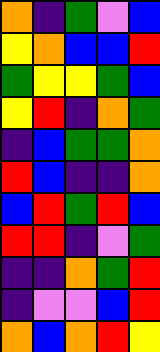[["orange", "indigo", "green", "violet", "blue"], ["yellow", "orange", "blue", "blue", "red"], ["green", "yellow", "yellow", "green", "blue"], ["yellow", "red", "indigo", "orange", "green"], ["indigo", "blue", "green", "green", "orange"], ["red", "blue", "indigo", "indigo", "orange"], ["blue", "red", "green", "red", "blue"], ["red", "red", "indigo", "violet", "green"], ["indigo", "indigo", "orange", "green", "red"], ["indigo", "violet", "violet", "blue", "red"], ["orange", "blue", "orange", "red", "yellow"]]